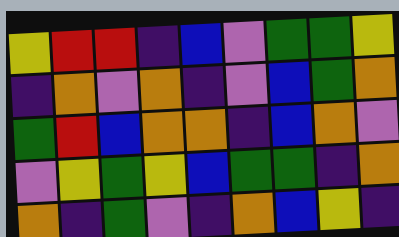[["yellow", "red", "red", "indigo", "blue", "violet", "green", "green", "yellow"], ["indigo", "orange", "violet", "orange", "indigo", "violet", "blue", "green", "orange"], ["green", "red", "blue", "orange", "orange", "indigo", "blue", "orange", "violet"], ["violet", "yellow", "green", "yellow", "blue", "green", "green", "indigo", "orange"], ["orange", "indigo", "green", "violet", "indigo", "orange", "blue", "yellow", "indigo"]]